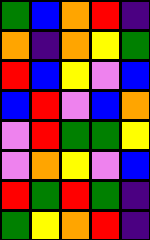[["green", "blue", "orange", "red", "indigo"], ["orange", "indigo", "orange", "yellow", "green"], ["red", "blue", "yellow", "violet", "blue"], ["blue", "red", "violet", "blue", "orange"], ["violet", "red", "green", "green", "yellow"], ["violet", "orange", "yellow", "violet", "blue"], ["red", "green", "red", "green", "indigo"], ["green", "yellow", "orange", "red", "indigo"]]